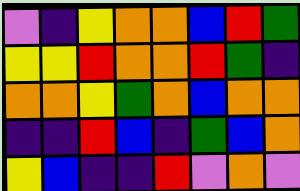[["violet", "indigo", "yellow", "orange", "orange", "blue", "red", "green"], ["yellow", "yellow", "red", "orange", "orange", "red", "green", "indigo"], ["orange", "orange", "yellow", "green", "orange", "blue", "orange", "orange"], ["indigo", "indigo", "red", "blue", "indigo", "green", "blue", "orange"], ["yellow", "blue", "indigo", "indigo", "red", "violet", "orange", "violet"]]